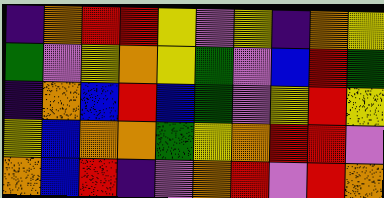[["indigo", "orange", "red", "red", "yellow", "violet", "yellow", "indigo", "orange", "yellow"], ["green", "violet", "yellow", "orange", "yellow", "green", "violet", "blue", "red", "green"], ["indigo", "orange", "blue", "red", "blue", "green", "violet", "yellow", "red", "yellow"], ["yellow", "blue", "orange", "orange", "green", "yellow", "orange", "red", "red", "violet"], ["orange", "blue", "red", "indigo", "violet", "orange", "red", "violet", "red", "orange"]]